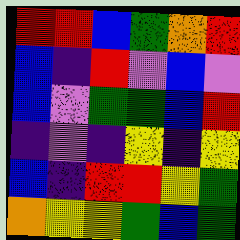[["red", "red", "blue", "green", "orange", "red"], ["blue", "indigo", "red", "violet", "blue", "violet"], ["blue", "violet", "green", "green", "blue", "red"], ["indigo", "violet", "indigo", "yellow", "indigo", "yellow"], ["blue", "indigo", "red", "red", "yellow", "green"], ["orange", "yellow", "yellow", "green", "blue", "green"]]